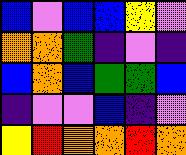[["blue", "violet", "blue", "blue", "yellow", "violet"], ["orange", "orange", "green", "indigo", "violet", "indigo"], ["blue", "orange", "blue", "green", "green", "blue"], ["indigo", "violet", "violet", "blue", "indigo", "violet"], ["yellow", "red", "orange", "orange", "red", "orange"]]